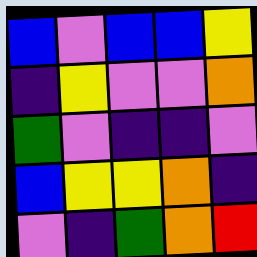[["blue", "violet", "blue", "blue", "yellow"], ["indigo", "yellow", "violet", "violet", "orange"], ["green", "violet", "indigo", "indigo", "violet"], ["blue", "yellow", "yellow", "orange", "indigo"], ["violet", "indigo", "green", "orange", "red"]]